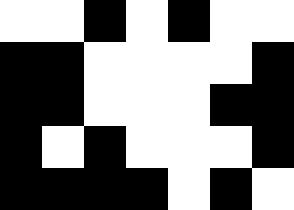[["white", "white", "black", "white", "black", "white", "white"], ["black", "black", "white", "white", "white", "white", "black"], ["black", "black", "white", "white", "white", "black", "black"], ["black", "white", "black", "white", "white", "white", "black"], ["black", "black", "black", "black", "white", "black", "white"]]